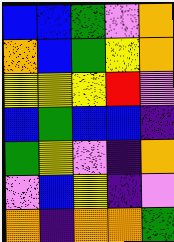[["blue", "blue", "green", "violet", "orange"], ["orange", "blue", "green", "yellow", "orange"], ["yellow", "yellow", "yellow", "red", "violet"], ["blue", "green", "blue", "blue", "indigo"], ["green", "yellow", "violet", "indigo", "orange"], ["violet", "blue", "yellow", "indigo", "violet"], ["orange", "indigo", "orange", "orange", "green"]]